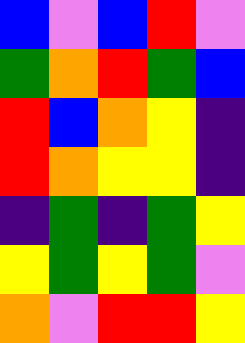[["blue", "violet", "blue", "red", "violet"], ["green", "orange", "red", "green", "blue"], ["red", "blue", "orange", "yellow", "indigo"], ["red", "orange", "yellow", "yellow", "indigo"], ["indigo", "green", "indigo", "green", "yellow"], ["yellow", "green", "yellow", "green", "violet"], ["orange", "violet", "red", "red", "yellow"]]